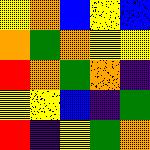[["yellow", "orange", "blue", "yellow", "blue"], ["orange", "green", "orange", "yellow", "yellow"], ["red", "orange", "green", "orange", "indigo"], ["yellow", "yellow", "blue", "indigo", "green"], ["red", "indigo", "yellow", "green", "orange"]]